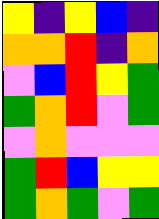[["yellow", "indigo", "yellow", "blue", "indigo"], ["orange", "orange", "red", "indigo", "orange"], ["violet", "blue", "red", "yellow", "green"], ["green", "orange", "red", "violet", "green"], ["violet", "orange", "violet", "violet", "violet"], ["green", "red", "blue", "yellow", "yellow"], ["green", "orange", "green", "violet", "green"]]